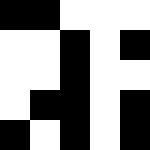[["black", "black", "white", "white", "white"], ["white", "white", "black", "white", "black"], ["white", "white", "black", "white", "white"], ["white", "black", "black", "white", "black"], ["black", "white", "black", "white", "black"]]